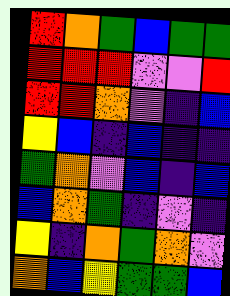[["red", "orange", "green", "blue", "green", "green"], ["red", "red", "red", "violet", "violet", "red"], ["red", "red", "orange", "violet", "indigo", "blue"], ["yellow", "blue", "indigo", "blue", "indigo", "indigo"], ["green", "orange", "violet", "blue", "indigo", "blue"], ["blue", "orange", "green", "indigo", "violet", "indigo"], ["yellow", "indigo", "orange", "green", "orange", "violet"], ["orange", "blue", "yellow", "green", "green", "blue"]]